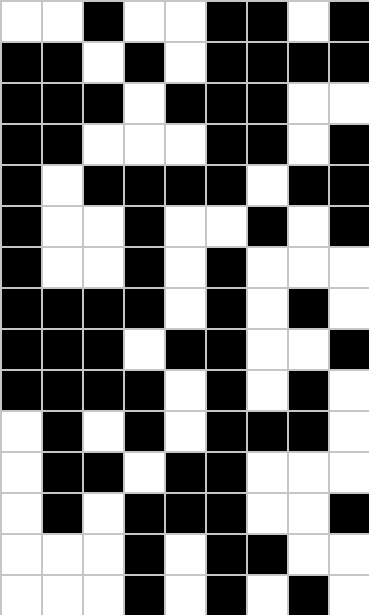[["white", "white", "black", "white", "white", "black", "black", "white", "black"], ["black", "black", "white", "black", "white", "black", "black", "black", "black"], ["black", "black", "black", "white", "black", "black", "black", "white", "white"], ["black", "black", "white", "white", "white", "black", "black", "white", "black"], ["black", "white", "black", "black", "black", "black", "white", "black", "black"], ["black", "white", "white", "black", "white", "white", "black", "white", "black"], ["black", "white", "white", "black", "white", "black", "white", "white", "white"], ["black", "black", "black", "black", "white", "black", "white", "black", "white"], ["black", "black", "black", "white", "black", "black", "white", "white", "black"], ["black", "black", "black", "black", "white", "black", "white", "black", "white"], ["white", "black", "white", "black", "white", "black", "black", "black", "white"], ["white", "black", "black", "white", "black", "black", "white", "white", "white"], ["white", "black", "white", "black", "black", "black", "white", "white", "black"], ["white", "white", "white", "black", "white", "black", "black", "white", "white"], ["white", "white", "white", "black", "white", "black", "white", "black", "white"]]